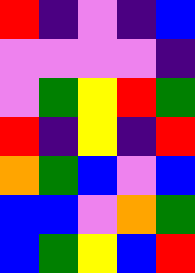[["red", "indigo", "violet", "indigo", "blue"], ["violet", "violet", "violet", "violet", "indigo"], ["violet", "green", "yellow", "red", "green"], ["red", "indigo", "yellow", "indigo", "red"], ["orange", "green", "blue", "violet", "blue"], ["blue", "blue", "violet", "orange", "green"], ["blue", "green", "yellow", "blue", "red"]]